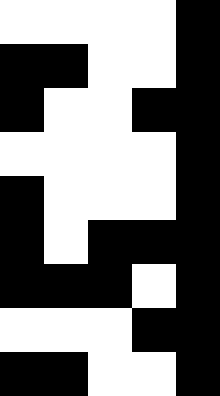[["white", "white", "white", "white", "black"], ["black", "black", "white", "white", "black"], ["black", "white", "white", "black", "black"], ["white", "white", "white", "white", "black"], ["black", "white", "white", "white", "black"], ["black", "white", "black", "black", "black"], ["black", "black", "black", "white", "black"], ["white", "white", "white", "black", "black"], ["black", "black", "white", "white", "black"]]